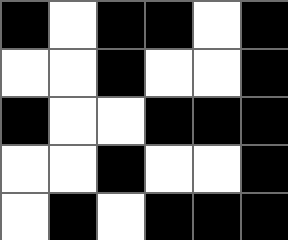[["black", "white", "black", "black", "white", "black"], ["white", "white", "black", "white", "white", "black"], ["black", "white", "white", "black", "black", "black"], ["white", "white", "black", "white", "white", "black"], ["white", "black", "white", "black", "black", "black"]]